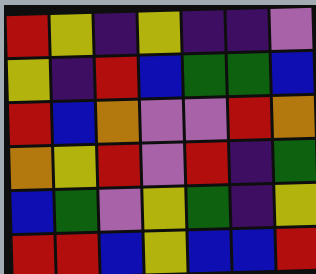[["red", "yellow", "indigo", "yellow", "indigo", "indigo", "violet"], ["yellow", "indigo", "red", "blue", "green", "green", "blue"], ["red", "blue", "orange", "violet", "violet", "red", "orange"], ["orange", "yellow", "red", "violet", "red", "indigo", "green"], ["blue", "green", "violet", "yellow", "green", "indigo", "yellow"], ["red", "red", "blue", "yellow", "blue", "blue", "red"]]